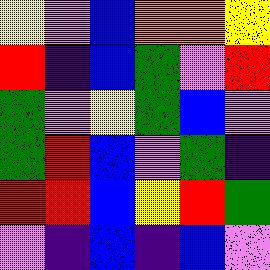[["yellow", "violet", "blue", "orange", "orange", "yellow"], ["red", "indigo", "blue", "green", "violet", "red"], ["green", "violet", "yellow", "green", "blue", "violet"], ["green", "red", "blue", "violet", "green", "indigo"], ["red", "red", "blue", "yellow", "red", "green"], ["violet", "indigo", "blue", "indigo", "blue", "violet"]]